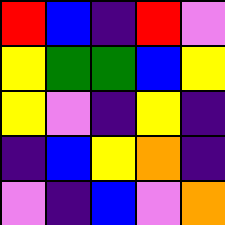[["red", "blue", "indigo", "red", "violet"], ["yellow", "green", "green", "blue", "yellow"], ["yellow", "violet", "indigo", "yellow", "indigo"], ["indigo", "blue", "yellow", "orange", "indigo"], ["violet", "indigo", "blue", "violet", "orange"]]